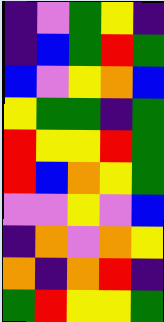[["indigo", "violet", "green", "yellow", "indigo"], ["indigo", "blue", "green", "red", "green"], ["blue", "violet", "yellow", "orange", "blue"], ["yellow", "green", "green", "indigo", "green"], ["red", "yellow", "yellow", "red", "green"], ["red", "blue", "orange", "yellow", "green"], ["violet", "violet", "yellow", "violet", "blue"], ["indigo", "orange", "violet", "orange", "yellow"], ["orange", "indigo", "orange", "red", "indigo"], ["green", "red", "yellow", "yellow", "green"]]